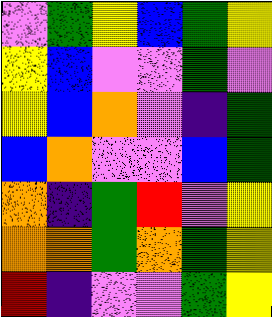[["violet", "green", "yellow", "blue", "green", "yellow"], ["yellow", "blue", "violet", "violet", "green", "violet"], ["yellow", "blue", "orange", "violet", "indigo", "green"], ["blue", "orange", "violet", "violet", "blue", "green"], ["orange", "indigo", "green", "red", "violet", "yellow"], ["orange", "orange", "green", "orange", "green", "yellow"], ["red", "indigo", "violet", "violet", "green", "yellow"]]